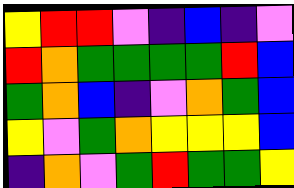[["yellow", "red", "red", "violet", "indigo", "blue", "indigo", "violet"], ["red", "orange", "green", "green", "green", "green", "red", "blue"], ["green", "orange", "blue", "indigo", "violet", "orange", "green", "blue"], ["yellow", "violet", "green", "orange", "yellow", "yellow", "yellow", "blue"], ["indigo", "orange", "violet", "green", "red", "green", "green", "yellow"]]